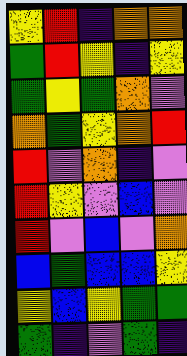[["yellow", "red", "indigo", "orange", "orange"], ["green", "red", "yellow", "indigo", "yellow"], ["green", "yellow", "green", "orange", "violet"], ["orange", "green", "yellow", "orange", "red"], ["red", "violet", "orange", "indigo", "violet"], ["red", "yellow", "violet", "blue", "violet"], ["red", "violet", "blue", "violet", "orange"], ["blue", "green", "blue", "blue", "yellow"], ["yellow", "blue", "yellow", "green", "green"], ["green", "indigo", "violet", "green", "indigo"]]